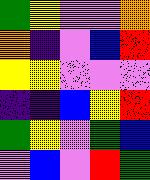[["green", "yellow", "violet", "violet", "orange"], ["orange", "indigo", "violet", "blue", "red"], ["yellow", "yellow", "violet", "violet", "violet"], ["indigo", "indigo", "blue", "yellow", "red"], ["green", "yellow", "violet", "green", "blue"], ["violet", "blue", "violet", "red", "green"]]